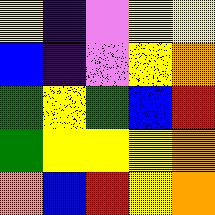[["yellow", "indigo", "violet", "yellow", "yellow"], ["blue", "indigo", "violet", "yellow", "orange"], ["green", "yellow", "green", "blue", "red"], ["green", "yellow", "yellow", "yellow", "orange"], ["orange", "blue", "red", "yellow", "orange"]]